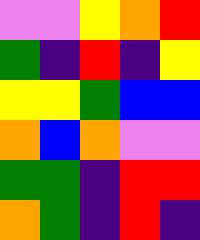[["violet", "violet", "yellow", "orange", "red"], ["green", "indigo", "red", "indigo", "yellow"], ["yellow", "yellow", "green", "blue", "blue"], ["orange", "blue", "orange", "violet", "violet"], ["green", "green", "indigo", "red", "red"], ["orange", "green", "indigo", "red", "indigo"]]